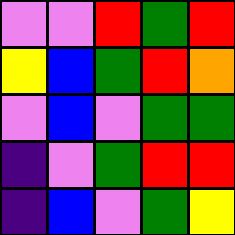[["violet", "violet", "red", "green", "red"], ["yellow", "blue", "green", "red", "orange"], ["violet", "blue", "violet", "green", "green"], ["indigo", "violet", "green", "red", "red"], ["indigo", "blue", "violet", "green", "yellow"]]